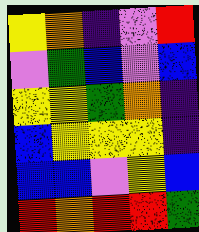[["yellow", "orange", "indigo", "violet", "red"], ["violet", "green", "blue", "violet", "blue"], ["yellow", "yellow", "green", "orange", "indigo"], ["blue", "yellow", "yellow", "yellow", "indigo"], ["blue", "blue", "violet", "yellow", "blue"], ["red", "orange", "red", "red", "green"]]